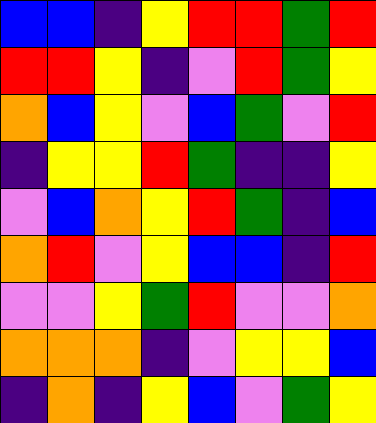[["blue", "blue", "indigo", "yellow", "red", "red", "green", "red"], ["red", "red", "yellow", "indigo", "violet", "red", "green", "yellow"], ["orange", "blue", "yellow", "violet", "blue", "green", "violet", "red"], ["indigo", "yellow", "yellow", "red", "green", "indigo", "indigo", "yellow"], ["violet", "blue", "orange", "yellow", "red", "green", "indigo", "blue"], ["orange", "red", "violet", "yellow", "blue", "blue", "indigo", "red"], ["violet", "violet", "yellow", "green", "red", "violet", "violet", "orange"], ["orange", "orange", "orange", "indigo", "violet", "yellow", "yellow", "blue"], ["indigo", "orange", "indigo", "yellow", "blue", "violet", "green", "yellow"]]